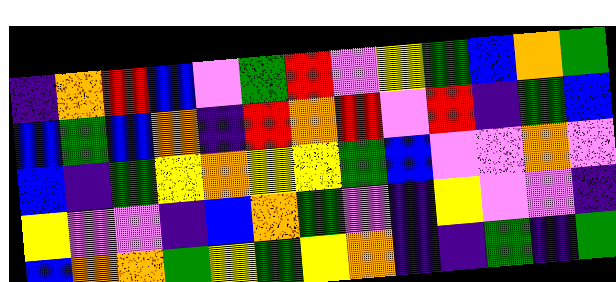[["indigo", "orange", "red", "blue", "violet", "green", "red", "violet", "yellow", "green", "blue", "orange", "green"], ["blue", "green", "blue", "orange", "indigo", "red", "orange", "red", "violet", "red", "indigo", "green", "blue"], ["blue", "indigo", "green", "yellow", "orange", "yellow", "yellow", "green", "blue", "violet", "violet", "orange", "violet"], ["yellow", "violet", "violet", "indigo", "blue", "orange", "green", "violet", "indigo", "yellow", "violet", "violet", "indigo"], ["blue", "orange", "orange", "green", "yellow", "green", "yellow", "orange", "indigo", "indigo", "green", "indigo", "green"]]